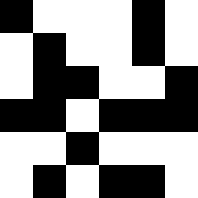[["black", "white", "white", "white", "black", "white"], ["white", "black", "white", "white", "black", "white"], ["white", "black", "black", "white", "white", "black"], ["black", "black", "white", "black", "black", "black"], ["white", "white", "black", "white", "white", "white"], ["white", "black", "white", "black", "black", "white"]]